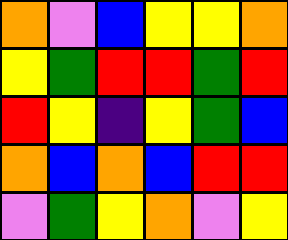[["orange", "violet", "blue", "yellow", "yellow", "orange"], ["yellow", "green", "red", "red", "green", "red"], ["red", "yellow", "indigo", "yellow", "green", "blue"], ["orange", "blue", "orange", "blue", "red", "red"], ["violet", "green", "yellow", "orange", "violet", "yellow"]]